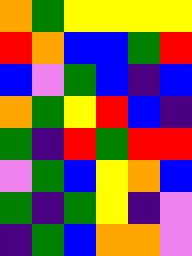[["orange", "green", "yellow", "yellow", "yellow", "yellow"], ["red", "orange", "blue", "blue", "green", "red"], ["blue", "violet", "green", "blue", "indigo", "blue"], ["orange", "green", "yellow", "red", "blue", "indigo"], ["green", "indigo", "red", "green", "red", "red"], ["violet", "green", "blue", "yellow", "orange", "blue"], ["green", "indigo", "green", "yellow", "indigo", "violet"], ["indigo", "green", "blue", "orange", "orange", "violet"]]